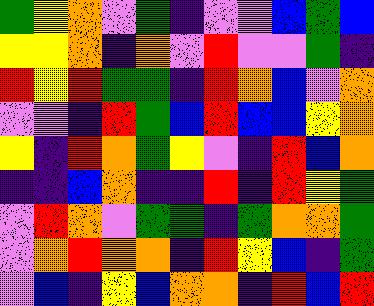[["green", "yellow", "orange", "violet", "green", "indigo", "violet", "violet", "blue", "green", "blue"], ["yellow", "yellow", "orange", "indigo", "orange", "violet", "red", "violet", "violet", "green", "indigo"], ["red", "yellow", "red", "green", "green", "indigo", "red", "orange", "blue", "violet", "orange"], ["violet", "violet", "indigo", "red", "green", "blue", "red", "blue", "blue", "yellow", "orange"], ["yellow", "indigo", "red", "orange", "green", "yellow", "violet", "indigo", "red", "blue", "orange"], ["indigo", "indigo", "blue", "orange", "indigo", "indigo", "red", "indigo", "red", "yellow", "green"], ["violet", "red", "orange", "violet", "green", "green", "indigo", "green", "orange", "orange", "green"], ["violet", "orange", "red", "orange", "orange", "indigo", "red", "yellow", "blue", "indigo", "green"], ["violet", "blue", "indigo", "yellow", "blue", "orange", "orange", "indigo", "red", "blue", "red"]]